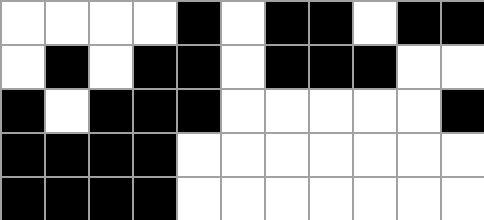[["white", "white", "white", "white", "black", "white", "black", "black", "white", "black", "black"], ["white", "black", "white", "black", "black", "white", "black", "black", "black", "white", "white"], ["black", "white", "black", "black", "black", "white", "white", "white", "white", "white", "black"], ["black", "black", "black", "black", "white", "white", "white", "white", "white", "white", "white"], ["black", "black", "black", "black", "white", "white", "white", "white", "white", "white", "white"]]